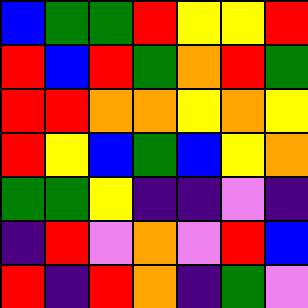[["blue", "green", "green", "red", "yellow", "yellow", "red"], ["red", "blue", "red", "green", "orange", "red", "green"], ["red", "red", "orange", "orange", "yellow", "orange", "yellow"], ["red", "yellow", "blue", "green", "blue", "yellow", "orange"], ["green", "green", "yellow", "indigo", "indigo", "violet", "indigo"], ["indigo", "red", "violet", "orange", "violet", "red", "blue"], ["red", "indigo", "red", "orange", "indigo", "green", "violet"]]